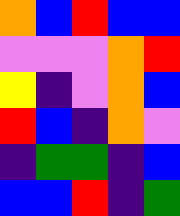[["orange", "blue", "red", "blue", "blue"], ["violet", "violet", "violet", "orange", "red"], ["yellow", "indigo", "violet", "orange", "blue"], ["red", "blue", "indigo", "orange", "violet"], ["indigo", "green", "green", "indigo", "blue"], ["blue", "blue", "red", "indigo", "green"]]